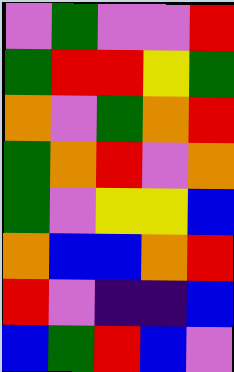[["violet", "green", "violet", "violet", "red"], ["green", "red", "red", "yellow", "green"], ["orange", "violet", "green", "orange", "red"], ["green", "orange", "red", "violet", "orange"], ["green", "violet", "yellow", "yellow", "blue"], ["orange", "blue", "blue", "orange", "red"], ["red", "violet", "indigo", "indigo", "blue"], ["blue", "green", "red", "blue", "violet"]]